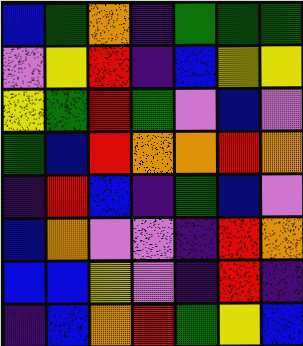[["blue", "green", "orange", "indigo", "green", "green", "green"], ["violet", "yellow", "red", "indigo", "blue", "yellow", "yellow"], ["yellow", "green", "red", "green", "violet", "blue", "violet"], ["green", "blue", "red", "orange", "orange", "red", "orange"], ["indigo", "red", "blue", "indigo", "green", "blue", "violet"], ["blue", "orange", "violet", "violet", "indigo", "red", "orange"], ["blue", "blue", "yellow", "violet", "indigo", "red", "indigo"], ["indigo", "blue", "orange", "red", "green", "yellow", "blue"]]